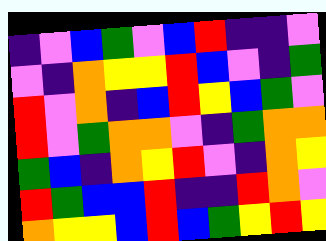[["indigo", "violet", "blue", "green", "violet", "blue", "red", "indigo", "indigo", "violet"], ["violet", "indigo", "orange", "yellow", "yellow", "red", "blue", "violet", "indigo", "green"], ["red", "violet", "orange", "indigo", "blue", "red", "yellow", "blue", "green", "violet"], ["red", "violet", "green", "orange", "orange", "violet", "indigo", "green", "orange", "orange"], ["green", "blue", "indigo", "orange", "yellow", "red", "violet", "indigo", "orange", "yellow"], ["red", "green", "blue", "blue", "red", "indigo", "indigo", "red", "orange", "violet"], ["orange", "yellow", "yellow", "blue", "red", "blue", "green", "yellow", "red", "yellow"]]